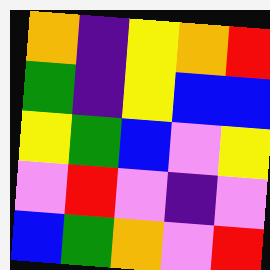[["orange", "indigo", "yellow", "orange", "red"], ["green", "indigo", "yellow", "blue", "blue"], ["yellow", "green", "blue", "violet", "yellow"], ["violet", "red", "violet", "indigo", "violet"], ["blue", "green", "orange", "violet", "red"]]